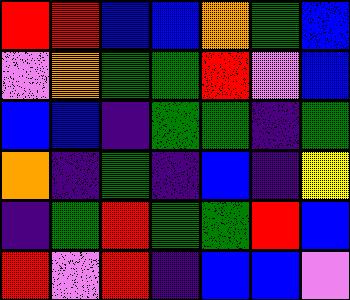[["red", "red", "blue", "blue", "orange", "green", "blue"], ["violet", "orange", "green", "green", "red", "violet", "blue"], ["blue", "blue", "indigo", "green", "green", "indigo", "green"], ["orange", "indigo", "green", "indigo", "blue", "indigo", "yellow"], ["indigo", "green", "red", "green", "green", "red", "blue"], ["red", "violet", "red", "indigo", "blue", "blue", "violet"]]